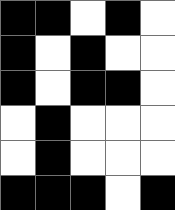[["black", "black", "white", "black", "white"], ["black", "white", "black", "white", "white"], ["black", "white", "black", "black", "white"], ["white", "black", "white", "white", "white"], ["white", "black", "white", "white", "white"], ["black", "black", "black", "white", "black"]]